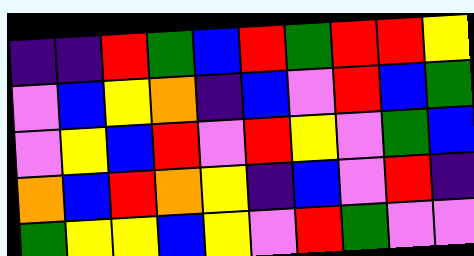[["indigo", "indigo", "red", "green", "blue", "red", "green", "red", "red", "yellow"], ["violet", "blue", "yellow", "orange", "indigo", "blue", "violet", "red", "blue", "green"], ["violet", "yellow", "blue", "red", "violet", "red", "yellow", "violet", "green", "blue"], ["orange", "blue", "red", "orange", "yellow", "indigo", "blue", "violet", "red", "indigo"], ["green", "yellow", "yellow", "blue", "yellow", "violet", "red", "green", "violet", "violet"]]